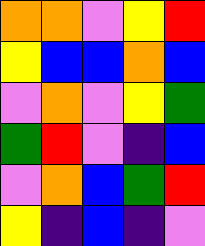[["orange", "orange", "violet", "yellow", "red"], ["yellow", "blue", "blue", "orange", "blue"], ["violet", "orange", "violet", "yellow", "green"], ["green", "red", "violet", "indigo", "blue"], ["violet", "orange", "blue", "green", "red"], ["yellow", "indigo", "blue", "indigo", "violet"]]